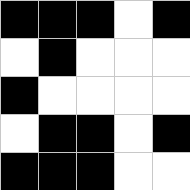[["black", "black", "black", "white", "black"], ["white", "black", "white", "white", "white"], ["black", "white", "white", "white", "white"], ["white", "black", "black", "white", "black"], ["black", "black", "black", "white", "white"]]